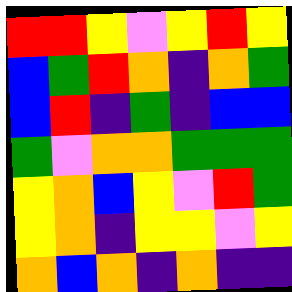[["red", "red", "yellow", "violet", "yellow", "red", "yellow"], ["blue", "green", "red", "orange", "indigo", "orange", "green"], ["blue", "red", "indigo", "green", "indigo", "blue", "blue"], ["green", "violet", "orange", "orange", "green", "green", "green"], ["yellow", "orange", "blue", "yellow", "violet", "red", "green"], ["yellow", "orange", "indigo", "yellow", "yellow", "violet", "yellow"], ["orange", "blue", "orange", "indigo", "orange", "indigo", "indigo"]]